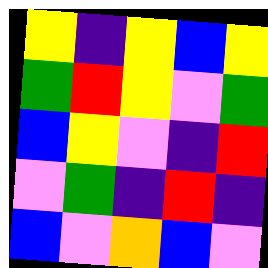[["yellow", "indigo", "yellow", "blue", "yellow"], ["green", "red", "yellow", "violet", "green"], ["blue", "yellow", "violet", "indigo", "red"], ["violet", "green", "indigo", "red", "indigo"], ["blue", "violet", "orange", "blue", "violet"]]